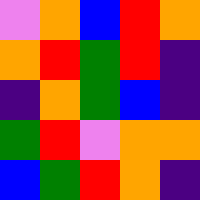[["violet", "orange", "blue", "red", "orange"], ["orange", "red", "green", "red", "indigo"], ["indigo", "orange", "green", "blue", "indigo"], ["green", "red", "violet", "orange", "orange"], ["blue", "green", "red", "orange", "indigo"]]